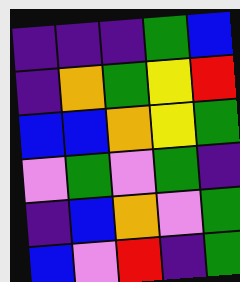[["indigo", "indigo", "indigo", "green", "blue"], ["indigo", "orange", "green", "yellow", "red"], ["blue", "blue", "orange", "yellow", "green"], ["violet", "green", "violet", "green", "indigo"], ["indigo", "blue", "orange", "violet", "green"], ["blue", "violet", "red", "indigo", "green"]]